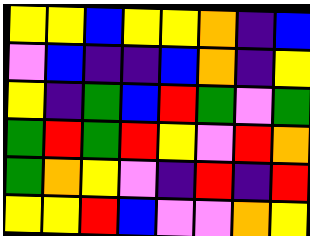[["yellow", "yellow", "blue", "yellow", "yellow", "orange", "indigo", "blue"], ["violet", "blue", "indigo", "indigo", "blue", "orange", "indigo", "yellow"], ["yellow", "indigo", "green", "blue", "red", "green", "violet", "green"], ["green", "red", "green", "red", "yellow", "violet", "red", "orange"], ["green", "orange", "yellow", "violet", "indigo", "red", "indigo", "red"], ["yellow", "yellow", "red", "blue", "violet", "violet", "orange", "yellow"]]